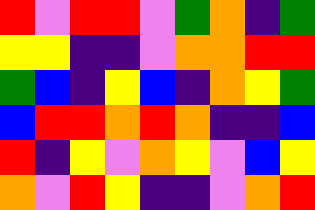[["red", "violet", "red", "red", "violet", "green", "orange", "indigo", "green"], ["yellow", "yellow", "indigo", "indigo", "violet", "orange", "orange", "red", "red"], ["green", "blue", "indigo", "yellow", "blue", "indigo", "orange", "yellow", "green"], ["blue", "red", "red", "orange", "red", "orange", "indigo", "indigo", "blue"], ["red", "indigo", "yellow", "violet", "orange", "yellow", "violet", "blue", "yellow"], ["orange", "violet", "red", "yellow", "indigo", "indigo", "violet", "orange", "red"]]